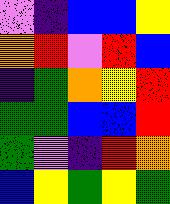[["violet", "indigo", "blue", "blue", "yellow"], ["orange", "red", "violet", "red", "blue"], ["indigo", "green", "orange", "yellow", "red"], ["green", "green", "blue", "blue", "red"], ["green", "violet", "indigo", "red", "orange"], ["blue", "yellow", "green", "yellow", "green"]]